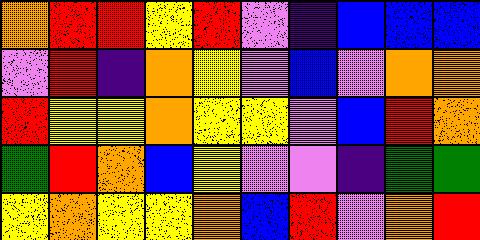[["orange", "red", "red", "yellow", "red", "violet", "indigo", "blue", "blue", "blue"], ["violet", "red", "indigo", "orange", "yellow", "violet", "blue", "violet", "orange", "orange"], ["red", "yellow", "yellow", "orange", "yellow", "yellow", "violet", "blue", "red", "orange"], ["green", "red", "orange", "blue", "yellow", "violet", "violet", "indigo", "green", "green"], ["yellow", "orange", "yellow", "yellow", "orange", "blue", "red", "violet", "orange", "red"]]